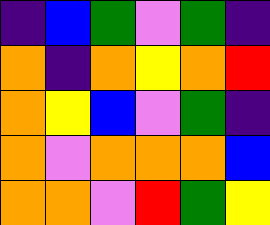[["indigo", "blue", "green", "violet", "green", "indigo"], ["orange", "indigo", "orange", "yellow", "orange", "red"], ["orange", "yellow", "blue", "violet", "green", "indigo"], ["orange", "violet", "orange", "orange", "orange", "blue"], ["orange", "orange", "violet", "red", "green", "yellow"]]